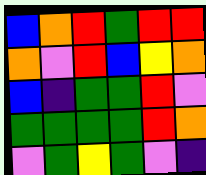[["blue", "orange", "red", "green", "red", "red"], ["orange", "violet", "red", "blue", "yellow", "orange"], ["blue", "indigo", "green", "green", "red", "violet"], ["green", "green", "green", "green", "red", "orange"], ["violet", "green", "yellow", "green", "violet", "indigo"]]